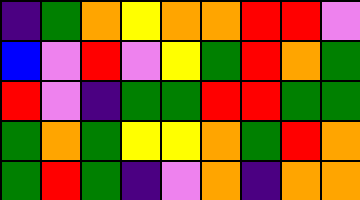[["indigo", "green", "orange", "yellow", "orange", "orange", "red", "red", "violet"], ["blue", "violet", "red", "violet", "yellow", "green", "red", "orange", "green"], ["red", "violet", "indigo", "green", "green", "red", "red", "green", "green"], ["green", "orange", "green", "yellow", "yellow", "orange", "green", "red", "orange"], ["green", "red", "green", "indigo", "violet", "orange", "indigo", "orange", "orange"]]